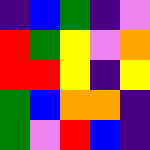[["indigo", "blue", "green", "indigo", "violet"], ["red", "green", "yellow", "violet", "orange"], ["red", "red", "yellow", "indigo", "yellow"], ["green", "blue", "orange", "orange", "indigo"], ["green", "violet", "red", "blue", "indigo"]]